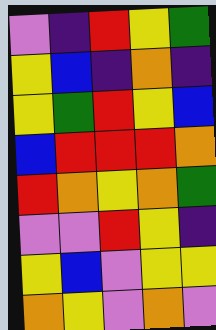[["violet", "indigo", "red", "yellow", "green"], ["yellow", "blue", "indigo", "orange", "indigo"], ["yellow", "green", "red", "yellow", "blue"], ["blue", "red", "red", "red", "orange"], ["red", "orange", "yellow", "orange", "green"], ["violet", "violet", "red", "yellow", "indigo"], ["yellow", "blue", "violet", "yellow", "yellow"], ["orange", "yellow", "violet", "orange", "violet"]]